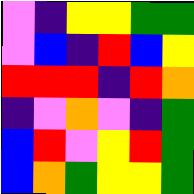[["violet", "indigo", "yellow", "yellow", "green", "green"], ["violet", "blue", "indigo", "red", "blue", "yellow"], ["red", "red", "red", "indigo", "red", "orange"], ["indigo", "violet", "orange", "violet", "indigo", "green"], ["blue", "red", "violet", "yellow", "red", "green"], ["blue", "orange", "green", "yellow", "yellow", "green"]]